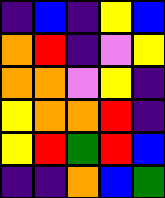[["indigo", "blue", "indigo", "yellow", "blue"], ["orange", "red", "indigo", "violet", "yellow"], ["orange", "orange", "violet", "yellow", "indigo"], ["yellow", "orange", "orange", "red", "indigo"], ["yellow", "red", "green", "red", "blue"], ["indigo", "indigo", "orange", "blue", "green"]]